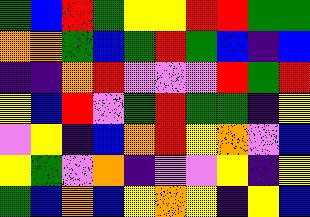[["green", "blue", "red", "green", "yellow", "yellow", "red", "red", "green", "green"], ["orange", "orange", "green", "blue", "green", "red", "green", "blue", "indigo", "blue"], ["indigo", "indigo", "orange", "red", "violet", "violet", "violet", "red", "green", "red"], ["yellow", "blue", "red", "violet", "green", "red", "green", "green", "indigo", "yellow"], ["violet", "yellow", "indigo", "blue", "orange", "red", "yellow", "orange", "violet", "blue"], ["yellow", "green", "violet", "orange", "indigo", "violet", "violet", "yellow", "indigo", "yellow"], ["green", "blue", "orange", "blue", "yellow", "orange", "yellow", "indigo", "yellow", "blue"]]